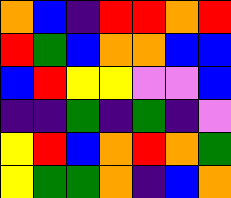[["orange", "blue", "indigo", "red", "red", "orange", "red"], ["red", "green", "blue", "orange", "orange", "blue", "blue"], ["blue", "red", "yellow", "yellow", "violet", "violet", "blue"], ["indigo", "indigo", "green", "indigo", "green", "indigo", "violet"], ["yellow", "red", "blue", "orange", "red", "orange", "green"], ["yellow", "green", "green", "orange", "indigo", "blue", "orange"]]